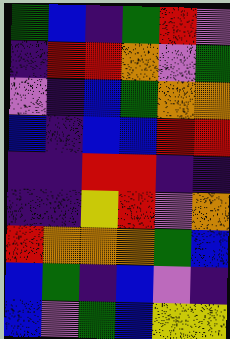[["green", "blue", "indigo", "green", "red", "violet"], ["indigo", "red", "red", "orange", "violet", "green"], ["violet", "indigo", "blue", "green", "orange", "orange"], ["blue", "indigo", "blue", "blue", "red", "red"], ["indigo", "indigo", "red", "red", "indigo", "indigo"], ["indigo", "indigo", "yellow", "red", "violet", "orange"], ["red", "orange", "orange", "orange", "green", "blue"], ["blue", "green", "indigo", "blue", "violet", "indigo"], ["blue", "violet", "green", "blue", "yellow", "yellow"]]